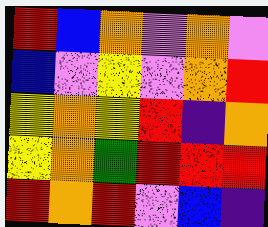[["red", "blue", "orange", "violet", "orange", "violet"], ["blue", "violet", "yellow", "violet", "orange", "red"], ["yellow", "orange", "yellow", "red", "indigo", "orange"], ["yellow", "orange", "green", "red", "red", "red"], ["red", "orange", "red", "violet", "blue", "indigo"]]